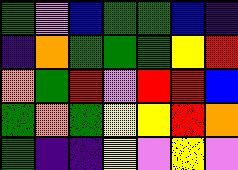[["green", "violet", "blue", "green", "green", "blue", "indigo"], ["indigo", "orange", "green", "green", "green", "yellow", "red"], ["orange", "green", "red", "violet", "red", "red", "blue"], ["green", "orange", "green", "yellow", "yellow", "red", "orange"], ["green", "indigo", "indigo", "yellow", "violet", "yellow", "violet"]]